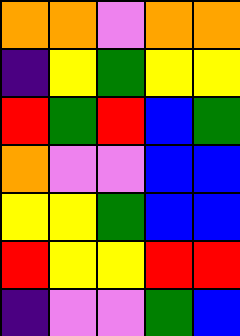[["orange", "orange", "violet", "orange", "orange"], ["indigo", "yellow", "green", "yellow", "yellow"], ["red", "green", "red", "blue", "green"], ["orange", "violet", "violet", "blue", "blue"], ["yellow", "yellow", "green", "blue", "blue"], ["red", "yellow", "yellow", "red", "red"], ["indigo", "violet", "violet", "green", "blue"]]